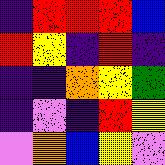[["indigo", "red", "red", "red", "blue"], ["red", "yellow", "indigo", "red", "indigo"], ["indigo", "indigo", "orange", "yellow", "green"], ["indigo", "violet", "indigo", "red", "yellow"], ["violet", "orange", "blue", "yellow", "violet"]]